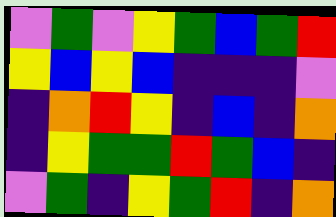[["violet", "green", "violet", "yellow", "green", "blue", "green", "red"], ["yellow", "blue", "yellow", "blue", "indigo", "indigo", "indigo", "violet"], ["indigo", "orange", "red", "yellow", "indigo", "blue", "indigo", "orange"], ["indigo", "yellow", "green", "green", "red", "green", "blue", "indigo"], ["violet", "green", "indigo", "yellow", "green", "red", "indigo", "orange"]]